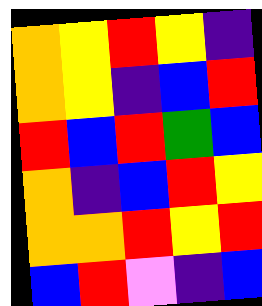[["orange", "yellow", "red", "yellow", "indigo"], ["orange", "yellow", "indigo", "blue", "red"], ["red", "blue", "red", "green", "blue"], ["orange", "indigo", "blue", "red", "yellow"], ["orange", "orange", "red", "yellow", "red"], ["blue", "red", "violet", "indigo", "blue"]]